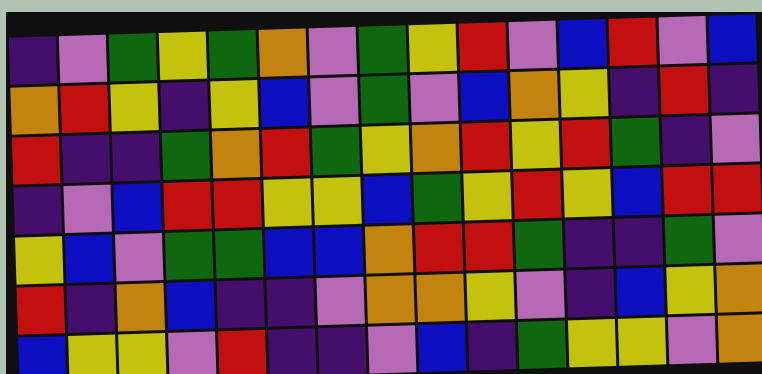[["indigo", "violet", "green", "yellow", "green", "orange", "violet", "green", "yellow", "red", "violet", "blue", "red", "violet", "blue"], ["orange", "red", "yellow", "indigo", "yellow", "blue", "violet", "green", "violet", "blue", "orange", "yellow", "indigo", "red", "indigo"], ["red", "indigo", "indigo", "green", "orange", "red", "green", "yellow", "orange", "red", "yellow", "red", "green", "indigo", "violet"], ["indigo", "violet", "blue", "red", "red", "yellow", "yellow", "blue", "green", "yellow", "red", "yellow", "blue", "red", "red"], ["yellow", "blue", "violet", "green", "green", "blue", "blue", "orange", "red", "red", "green", "indigo", "indigo", "green", "violet"], ["red", "indigo", "orange", "blue", "indigo", "indigo", "violet", "orange", "orange", "yellow", "violet", "indigo", "blue", "yellow", "orange"], ["blue", "yellow", "yellow", "violet", "red", "indigo", "indigo", "violet", "blue", "indigo", "green", "yellow", "yellow", "violet", "orange"]]